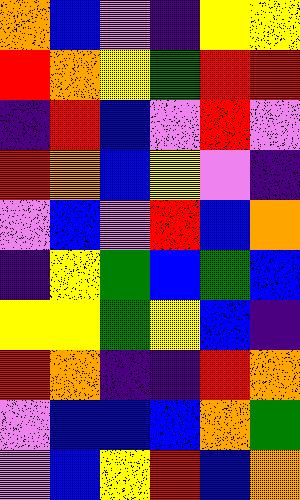[["orange", "blue", "violet", "indigo", "yellow", "yellow"], ["red", "orange", "yellow", "green", "red", "red"], ["indigo", "red", "blue", "violet", "red", "violet"], ["red", "orange", "blue", "yellow", "violet", "indigo"], ["violet", "blue", "violet", "red", "blue", "orange"], ["indigo", "yellow", "green", "blue", "green", "blue"], ["yellow", "yellow", "green", "yellow", "blue", "indigo"], ["red", "orange", "indigo", "indigo", "red", "orange"], ["violet", "blue", "blue", "blue", "orange", "green"], ["violet", "blue", "yellow", "red", "blue", "orange"]]